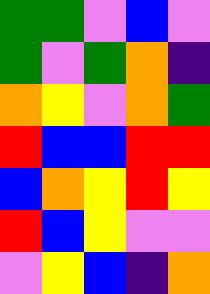[["green", "green", "violet", "blue", "violet"], ["green", "violet", "green", "orange", "indigo"], ["orange", "yellow", "violet", "orange", "green"], ["red", "blue", "blue", "red", "red"], ["blue", "orange", "yellow", "red", "yellow"], ["red", "blue", "yellow", "violet", "violet"], ["violet", "yellow", "blue", "indigo", "orange"]]